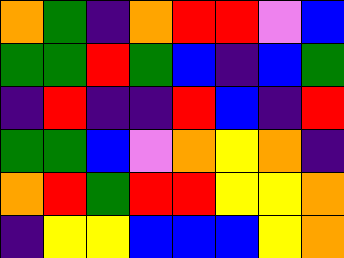[["orange", "green", "indigo", "orange", "red", "red", "violet", "blue"], ["green", "green", "red", "green", "blue", "indigo", "blue", "green"], ["indigo", "red", "indigo", "indigo", "red", "blue", "indigo", "red"], ["green", "green", "blue", "violet", "orange", "yellow", "orange", "indigo"], ["orange", "red", "green", "red", "red", "yellow", "yellow", "orange"], ["indigo", "yellow", "yellow", "blue", "blue", "blue", "yellow", "orange"]]